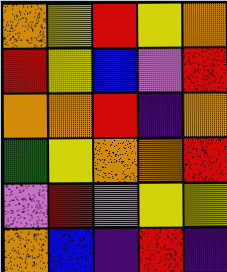[["orange", "yellow", "red", "yellow", "orange"], ["red", "yellow", "blue", "violet", "red"], ["orange", "orange", "red", "indigo", "orange"], ["green", "yellow", "orange", "orange", "red"], ["violet", "red", "violet", "yellow", "yellow"], ["orange", "blue", "indigo", "red", "indigo"]]